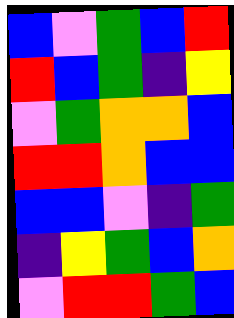[["blue", "violet", "green", "blue", "red"], ["red", "blue", "green", "indigo", "yellow"], ["violet", "green", "orange", "orange", "blue"], ["red", "red", "orange", "blue", "blue"], ["blue", "blue", "violet", "indigo", "green"], ["indigo", "yellow", "green", "blue", "orange"], ["violet", "red", "red", "green", "blue"]]